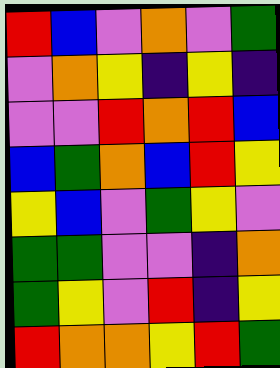[["red", "blue", "violet", "orange", "violet", "green"], ["violet", "orange", "yellow", "indigo", "yellow", "indigo"], ["violet", "violet", "red", "orange", "red", "blue"], ["blue", "green", "orange", "blue", "red", "yellow"], ["yellow", "blue", "violet", "green", "yellow", "violet"], ["green", "green", "violet", "violet", "indigo", "orange"], ["green", "yellow", "violet", "red", "indigo", "yellow"], ["red", "orange", "orange", "yellow", "red", "green"]]